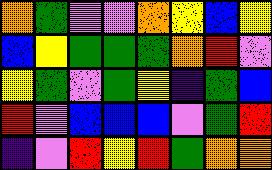[["orange", "green", "violet", "violet", "orange", "yellow", "blue", "yellow"], ["blue", "yellow", "green", "green", "green", "orange", "red", "violet"], ["yellow", "green", "violet", "green", "yellow", "indigo", "green", "blue"], ["red", "violet", "blue", "blue", "blue", "violet", "green", "red"], ["indigo", "violet", "red", "yellow", "red", "green", "orange", "orange"]]